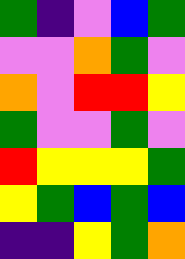[["green", "indigo", "violet", "blue", "green"], ["violet", "violet", "orange", "green", "violet"], ["orange", "violet", "red", "red", "yellow"], ["green", "violet", "violet", "green", "violet"], ["red", "yellow", "yellow", "yellow", "green"], ["yellow", "green", "blue", "green", "blue"], ["indigo", "indigo", "yellow", "green", "orange"]]